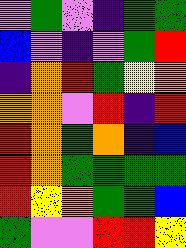[["violet", "green", "violet", "indigo", "green", "green"], ["blue", "violet", "indigo", "violet", "green", "red"], ["indigo", "orange", "red", "green", "yellow", "orange"], ["orange", "orange", "violet", "red", "indigo", "red"], ["red", "orange", "green", "orange", "indigo", "blue"], ["red", "orange", "green", "green", "green", "green"], ["red", "yellow", "orange", "green", "green", "blue"], ["green", "violet", "violet", "red", "red", "yellow"]]